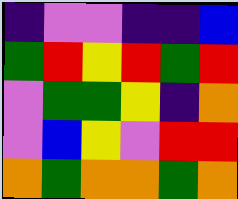[["indigo", "violet", "violet", "indigo", "indigo", "blue"], ["green", "red", "yellow", "red", "green", "red"], ["violet", "green", "green", "yellow", "indigo", "orange"], ["violet", "blue", "yellow", "violet", "red", "red"], ["orange", "green", "orange", "orange", "green", "orange"]]